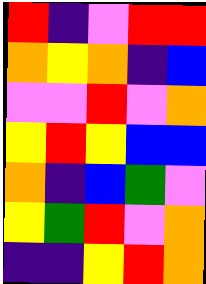[["red", "indigo", "violet", "red", "red"], ["orange", "yellow", "orange", "indigo", "blue"], ["violet", "violet", "red", "violet", "orange"], ["yellow", "red", "yellow", "blue", "blue"], ["orange", "indigo", "blue", "green", "violet"], ["yellow", "green", "red", "violet", "orange"], ["indigo", "indigo", "yellow", "red", "orange"]]